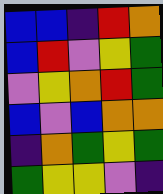[["blue", "blue", "indigo", "red", "orange"], ["blue", "red", "violet", "yellow", "green"], ["violet", "yellow", "orange", "red", "green"], ["blue", "violet", "blue", "orange", "orange"], ["indigo", "orange", "green", "yellow", "green"], ["green", "yellow", "yellow", "violet", "indigo"]]